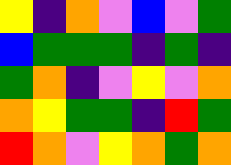[["yellow", "indigo", "orange", "violet", "blue", "violet", "green"], ["blue", "green", "green", "green", "indigo", "green", "indigo"], ["green", "orange", "indigo", "violet", "yellow", "violet", "orange"], ["orange", "yellow", "green", "green", "indigo", "red", "green"], ["red", "orange", "violet", "yellow", "orange", "green", "orange"]]